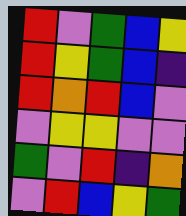[["red", "violet", "green", "blue", "yellow"], ["red", "yellow", "green", "blue", "indigo"], ["red", "orange", "red", "blue", "violet"], ["violet", "yellow", "yellow", "violet", "violet"], ["green", "violet", "red", "indigo", "orange"], ["violet", "red", "blue", "yellow", "green"]]